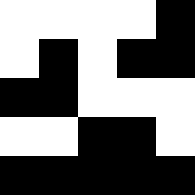[["white", "white", "white", "white", "black"], ["white", "black", "white", "black", "black"], ["black", "black", "white", "white", "white"], ["white", "white", "black", "black", "white"], ["black", "black", "black", "black", "black"]]